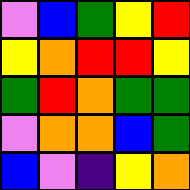[["violet", "blue", "green", "yellow", "red"], ["yellow", "orange", "red", "red", "yellow"], ["green", "red", "orange", "green", "green"], ["violet", "orange", "orange", "blue", "green"], ["blue", "violet", "indigo", "yellow", "orange"]]